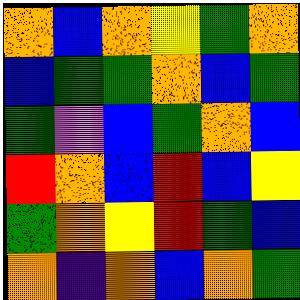[["orange", "blue", "orange", "yellow", "green", "orange"], ["blue", "green", "green", "orange", "blue", "green"], ["green", "violet", "blue", "green", "orange", "blue"], ["red", "orange", "blue", "red", "blue", "yellow"], ["green", "orange", "yellow", "red", "green", "blue"], ["orange", "indigo", "orange", "blue", "orange", "green"]]